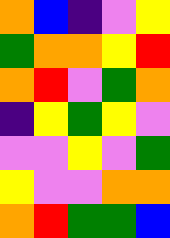[["orange", "blue", "indigo", "violet", "yellow"], ["green", "orange", "orange", "yellow", "red"], ["orange", "red", "violet", "green", "orange"], ["indigo", "yellow", "green", "yellow", "violet"], ["violet", "violet", "yellow", "violet", "green"], ["yellow", "violet", "violet", "orange", "orange"], ["orange", "red", "green", "green", "blue"]]